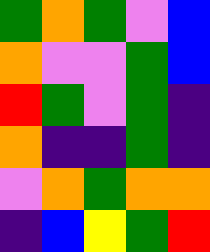[["green", "orange", "green", "violet", "blue"], ["orange", "violet", "violet", "green", "blue"], ["red", "green", "violet", "green", "indigo"], ["orange", "indigo", "indigo", "green", "indigo"], ["violet", "orange", "green", "orange", "orange"], ["indigo", "blue", "yellow", "green", "red"]]